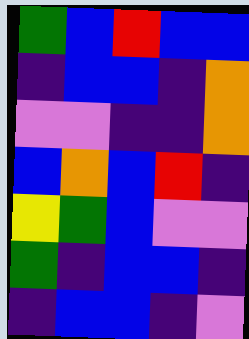[["green", "blue", "red", "blue", "blue"], ["indigo", "blue", "blue", "indigo", "orange"], ["violet", "violet", "indigo", "indigo", "orange"], ["blue", "orange", "blue", "red", "indigo"], ["yellow", "green", "blue", "violet", "violet"], ["green", "indigo", "blue", "blue", "indigo"], ["indigo", "blue", "blue", "indigo", "violet"]]